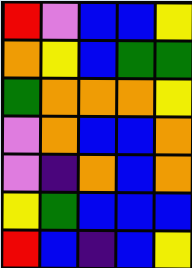[["red", "violet", "blue", "blue", "yellow"], ["orange", "yellow", "blue", "green", "green"], ["green", "orange", "orange", "orange", "yellow"], ["violet", "orange", "blue", "blue", "orange"], ["violet", "indigo", "orange", "blue", "orange"], ["yellow", "green", "blue", "blue", "blue"], ["red", "blue", "indigo", "blue", "yellow"]]